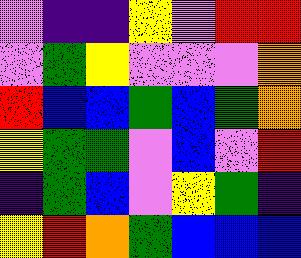[["violet", "indigo", "indigo", "yellow", "violet", "red", "red"], ["violet", "green", "yellow", "violet", "violet", "violet", "orange"], ["red", "blue", "blue", "green", "blue", "green", "orange"], ["yellow", "green", "green", "violet", "blue", "violet", "red"], ["indigo", "green", "blue", "violet", "yellow", "green", "indigo"], ["yellow", "red", "orange", "green", "blue", "blue", "blue"]]